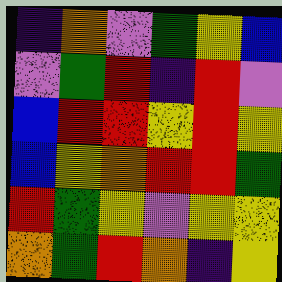[["indigo", "orange", "violet", "green", "yellow", "blue"], ["violet", "green", "red", "indigo", "red", "violet"], ["blue", "red", "red", "yellow", "red", "yellow"], ["blue", "yellow", "orange", "red", "red", "green"], ["red", "green", "yellow", "violet", "yellow", "yellow"], ["orange", "green", "red", "orange", "indigo", "yellow"]]